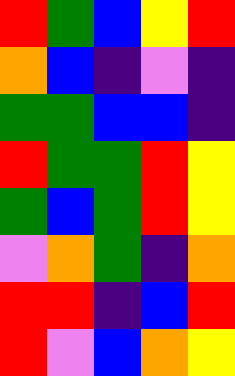[["red", "green", "blue", "yellow", "red"], ["orange", "blue", "indigo", "violet", "indigo"], ["green", "green", "blue", "blue", "indigo"], ["red", "green", "green", "red", "yellow"], ["green", "blue", "green", "red", "yellow"], ["violet", "orange", "green", "indigo", "orange"], ["red", "red", "indigo", "blue", "red"], ["red", "violet", "blue", "orange", "yellow"]]